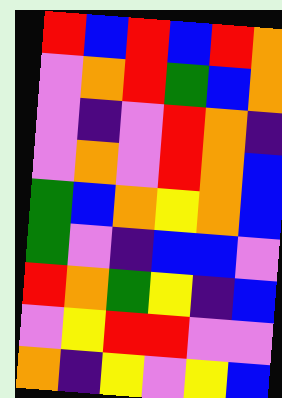[["red", "blue", "red", "blue", "red", "orange"], ["violet", "orange", "red", "green", "blue", "orange"], ["violet", "indigo", "violet", "red", "orange", "indigo"], ["violet", "orange", "violet", "red", "orange", "blue"], ["green", "blue", "orange", "yellow", "orange", "blue"], ["green", "violet", "indigo", "blue", "blue", "violet"], ["red", "orange", "green", "yellow", "indigo", "blue"], ["violet", "yellow", "red", "red", "violet", "violet"], ["orange", "indigo", "yellow", "violet", "yellow", "blue"]]